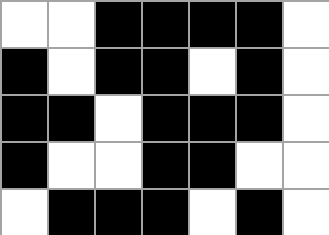[["white", "white", "black", "black", "black", "black", "white"], ["black", "white", "black", "black", "white", "black", "white"], ["black", "black", "white", "black", "black", "black", "white"], ["black", "white", "white", "black", "black", "white", "white"], ["white", "black", "black", "black", "white", "black", "white"]]